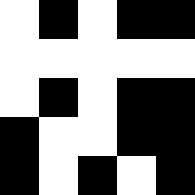[["white", "black", "white", "black", "black"], ["white", "white", "white", "white", "white"], ["white", "black", "white", "black", "black"], ["black", "white", "white", "black", "black"], ["black", "white", "black", "white", "black"]]